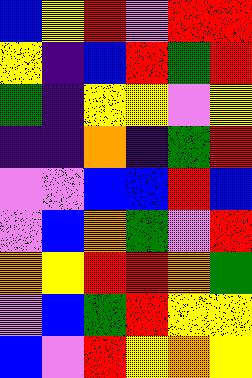[["blue", "yellow", "red", "violet", "red", "red"], ["yellow", "indigo", "blue", "red", "green", "red"], ["green", "indigo", "yellow", "yellow", "violet", "yellow"], ["indigo", "indigo", "orange", "indigo", "green", "red"], ["violet", "violet", "blue", "blue", "red", "blue"], ["violet", "blue", "orange", "green", "violet", "red"], ["orange", "yellow", "red", "red", "orange", "green"], ["violet", "blue", "green", "red", "yellow", "yellow"], ["blue", "violet", "red", "yellow", "orange", "yellow"]]